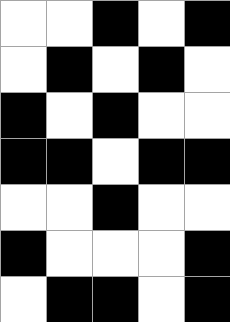[["white", "white", "black", "white", "black"], ["white", "black", "white", "black", "white"], ["black", "white", "black", "white", "white"], ["black", "black", "white", "black", "black"], ["white", "white", "black", "white", "white"], ["black", "white", "white", "white", "black"], ["white", "black", "black", "white", "black"]]